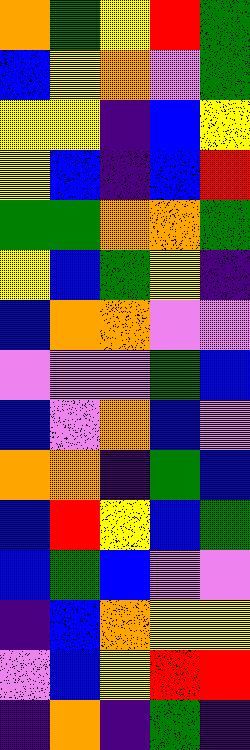[["orange", "green", "yellow", "red", "green"], ["blue", "yellow", "orange", "violet", "green"], ["yellow", "yellow", "indigo", "blue", "yellow"], ["yellow", "blue", "indigo", "blue", "red"], ["green", "green", "orange", "orange", "green"], ["yellow", "blue", "green", "yellow", "indigo"], ["blue", "orange", "orange", "violet", "violet"], ["violet", "violet", "violet", "green", "blue"], ["blue", "violet", "orange", "blue", "violet"], ["orange", "orange", "indigo", "green", "blue"], ["blue", "red", "yellow", "blue", "green"], ["blue", "green", "blue", "violet", "violet"], ["indigo", "blue", "orange", "yellow", "yellow"], ["violet", "blue", "yellow", "red", "red"], ["indigo", "orange", "indigo", "green", "indigo"]]